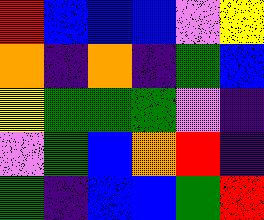[["red", "blue", "blue", "blue", "violet", "yellow"], ["orange", "indigo", "orange", "indigo", "green", "blue"], ["yellow", "green", "green", "green", "violet", "indigo"], ["violet", "green", "blue", "orange", "red", "indigo"], ["green", "indigo", "blue", "blue", "green", "red"]]